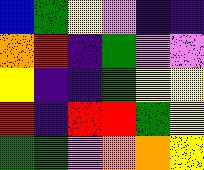[["blue", "green", "yellow", "violet", "indigo", "indigo"], ["orange", "red", "indigo", "green", "violet", "violet"], ["yellow", "indigo", "indigo", "green", "yellow", "yellow"], ["red", "indigo", "red", "red", "green", "yellow"], ["green", "green", "violet", "orange", "orange", "yellow"]]